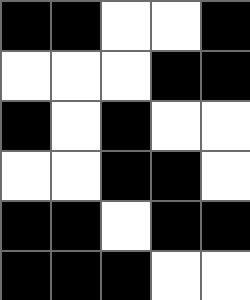[["black", "black", "white", "white", "black"], ["white", "white", "white", "black", "black"], ["black", "white", "black", "white", "white"], ["white", "white", "black", "black", "white"], ["black", "black", "white", "black", "black"], ["black", "black", "black", "white", "white"]]